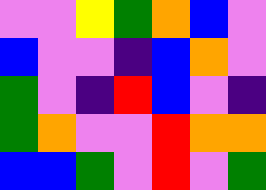[["violet", "violet", "yellow", "green", "orange", "blue", "violet"], ["blue", "violet", "violet", "indigo", "blue", "orange", "violet"], ["green", "violet", "indigo", "red", "blue", "violet", "indigo"], ["green", "orange", "violet", "violet", "red", "orange", "orange"], ["blue", "blue", "green", "violet", "red", "violet", "green"]]